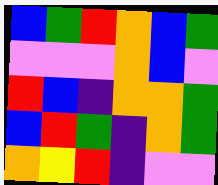[["blue", "green", "red", "orange", "blue", "green"], ["violet", "violet", "violet", "orange", "blue", "violet"], ["red", "blue", "indigo", "orange", "orange", "green"], ["blue", "red", "green", "indigo", "orange", "green"], ["orange", "yellow", "red", "indigo", "violet", "violet"]]